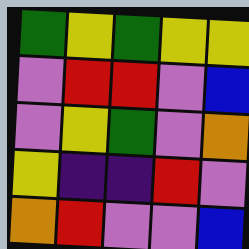[["green", "yellow", "green", "yellow", "yellow"], ["violet", "red", "red", "violet", "blue"], ["violet", "yellow", "green", "violet", "orange"], ["yellow", "indigo", "indigo", "red", "violet"], ["orange", "red", "violet", "violet", "blue"]]